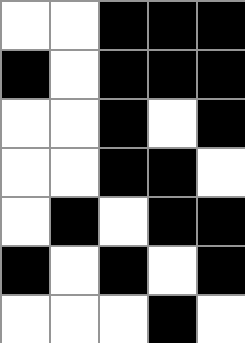[["white", "white", "black", "black", "black"], ["black", "white", "black", "black", "black"], ["white", "white", "black", "white", "black"], ["white", "white", "black", "black", "white"], ["white", "black", "white", "black", "black"], ["black", "white", "black", "white", "black"], ["white", "white", "white", "black", "white"]]